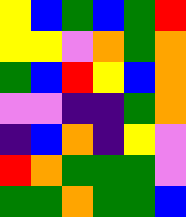[["yellow", "blue", "green", "blue", "green", "red"], ["yellow", "yellow", "violet", "orange", "green", "orange"], ["green", "blue", "red", "yellow", "blue", "orange"], ["violet", "violet", "indigo", "indigo", "green", "orange"], ["indigo", "blue", "orange", "indigo", "yellow", "violet"], ["red", "orange", "green", "green", "green", "violet"], ["green", "green", "orange", "green", "green", "blue"]]